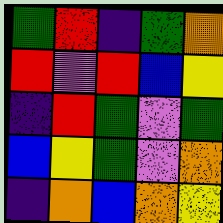[["green", "red", "indigo", "green", "orange"], ["red", "violet", "red", "blue", "yellow"], ["indigo", "red", "green", "violet", "green"], ["blue", "yellow", "green", "violet", "orange"], ["indigo", "orange", "blue", "orange", "yellow"]]